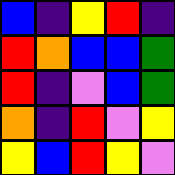[["blue", "indigo", "yellow", "red", "indigo"], ["red", "orange", "blue", "blue", "green"], ["red", "indigo", "violet", "blue", "green"], ["orange", "indigo", "red", "violet", "yellow"], ["yellow", "blue", "red", "yellow", "violet"]]